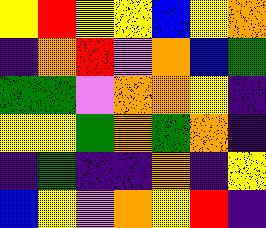[["yellow", "red", "yellow", "yellow", "blue", "yellow", "orange"], ["indigo", "orange", "red", "violet", "orange", "blue", "green"], ["green", "green", "violet", "orange", "orange", "yellow", "indigo"], ["yellow", "yellow", "green", "orange", "green", "orange", "indigo"], ["indigo", "green", "indigo", "indigo", "orange", "indigo", "yellow"], ["blue", "yellow", "violet", "orange", "yellow", "red", "indigo"]]